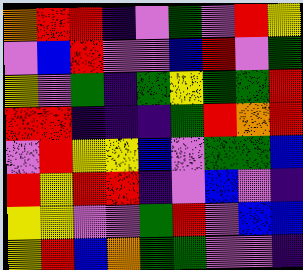[["orange", "red", "red", "indigo", "violet", "green", "violet", "red", "yellow"], ["violet", "blue", "red", "violet", "violet", "blue", "red", "violet", "green"], ["yellow", "violet", "green", "indigo", "green", "yellow", "green", "green", "red"], ["red", "red", "indigo", "indigo", "indigo", "green", "red", "orange", "red"], ["violet", "red", "yellow", "yellow", "blue", "violet", "green", "green", "blue"], ["red", "yellow", "red", "red", "indigo", "violet", "blue", "violet", "indigo"], ["yellow", "yellow", "violet", "violet", "green", "red", "violet", "blue", "blue"], ["yellow", "red", "blue", "orange", "green", "green", "violet", "violet", "indigo"]]